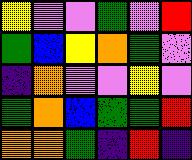[["yellow", "violet", "violet", "green", "violet", "red"], ["green", "blue", "yellow", "orange", "green", "violet"], ["indigo", "orange", "violet", "violet", "yellow", "violet"], ["green", "orange", "blue", "green", "green", "red"], ["orange", "orange", "green", "indigo", "red", "indigo"]]